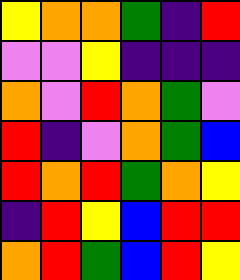[["yellow", "orange", "orange", "green", "indigo", "red"], ["violet", "violet", "yellow", "indigo", "indigo", "indigo"], ["orange", "violet", "red", "orange", "green", "violet"], ["red", "indigo", "violet", "orange", "green", "blue"], ["red", "orange", "red", "green", "orange", "yellow"], ["indigo", "red", "yellow", "blue", "red", "red"], ["orange", "red", "green", "blue", "red", "yellow"]]